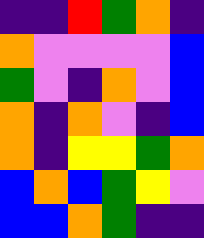[["indigo", "indigo", "red", "green", "orange", "indigo"], ["orange", "violet", "violet", "violet", "violet", "blue"], ["green", "violet", "indigo", "orange", "violet", "blue"], ["orange", "indigo", "orange", "violet", "indigo", "blue"], ["orange", "indigo", "yellow", "yellow", "green", "orange"], ["blue", "orange", "blue", "green", "yellow", "violet"], ["blue", "blue", "orange", "green", "indigo", "indigo"]]